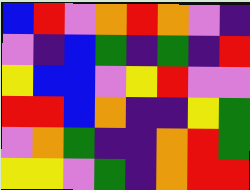[["blue", "red", "violet", "orange", "red", "orange", "violet", "indigo"], ["violet", "indigo", "blue", "green", "indigo", "green", "indigo", "red"], ["yellow", "blue", "blue", "violet", "yellow", "red", "violet", "violet"], ["red", "red", "blue", "orange", "indigo", "indigo", "yellow", "green"], ["violet", "orange", "green", "indigo", "indigo", "orange", "red", "green"], ["yellow", "yellow", "violet", "green", "indigo", "orange", "red", "red"]]